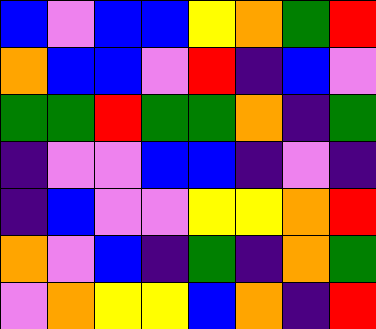[["blue", "violet", "blue", "blue", "yellow", "orange", "green", "red"], ["orange", "blue", "blue", "violet", "red", "indigo", "blue", "violet"], ["green", "green", "red", "green", "green", "orange", "indigo", "green"], ["indigo", "violet", "violet", "blue", "blue", "indigo", "violet", "indigo"], ["indigo", "blue", "violet", "violet", "yellow", "yellow", "orange", "red"], ["orange", "violet", "blue", "indigo", "green", "indigo", "orange", "green"], ["violet", "orange", "yellow", "yellow", "blue", "orange", "indigo", "red"]]